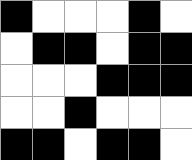[["black", "white", "white", "white", "black", "white"], ["white", "black", "black", "white", "black", "black"], ["white", "white", "white", "black", "black", "black"], ["white", "white", "black", "white", "white", "white"], ["black", "black", "white", "black", "black", "white"]]